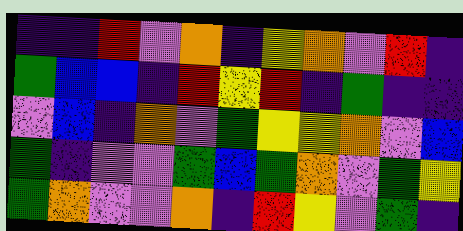[["indigo", "indigo", "red", "violet", "orange", "indigo", "yellow", "orange", "violet", "red", "indigo"], ["green", "blue", "blue", "indigo", "red", "yellow", "red", "indigo", "green", "indigo", "indigo"], ["violet", "blue", "indigo", "orange", "violet", "green", "yellow", "yellow", "orange", "violet", "blue"], ["green", "indigo", "violet", "violet", "green", "blue", "green", "orange", "violet", "green", "yellow"], ["green", "orange", "violet", "violet", "orange", "indigo", "red", "yellow", "violet", "green", "indigo"]]